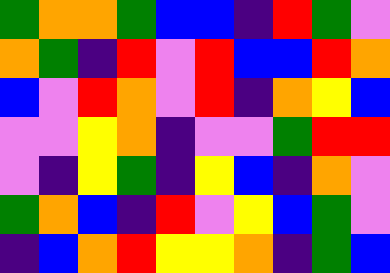[["green", "orange", "orange", "green", "blue", "blue", "indigo", "red", "green", "violet"], ["orange", "green", "indigo", "red", "violet", "red", "blue", "blue", "red", "orange"], ["blue", "violet", "red", "orange", "violet", "red", "indigo", "orange", "yellow", "blue"], ["violet", "violet", "yellow", "orange", "indigo", "violet", "violet", "green", "red", "red"], ["violet", "indigo", "yellow", "green", "indigo", "yellow", "blue", "indigo", "orange", "violet"], ["green", "orange", "blue", "indigo", "red", "violet", "yellow", "blue", "green", "violet"], ["indigo", "blue", "orange", "red", "yellow", "yellow", "orange", "indigo", "green", "blue"]]